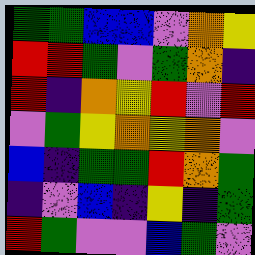[["green", "green", "blue", "blue", "violet", "orange", "yellow"], ["red", "red", "green", "violet", "green", "orange", "indigo"], ["red", "indigo", "orange", "yellow", "red", "violet", "red"], ["violet", "green", "yellow", "orange", "yellow", "orange", "violet"], ["blue", "indigo", "green", "green", "red", "orange", "green"], ["indigo", "violet", "blue", "indigo", "yellow", "indigo", "green"], ["red", "green", "violet", "violet", "blue", "green", "violet"]]